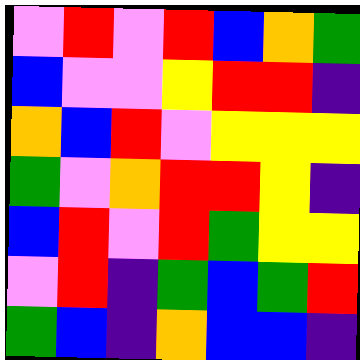[["violet", "red", "violet", "red", "blue", "orange", "green"], ["blue", "violet", "violet", "yellow", "red", "red", "indigo"], ["orange", "blue", "red", "violet", "yellow", "yellow", "yellow"], ["green", "violet", "orange", "red", "red", "yellow", "indigo"], ["blue", "red", "violet", "red", "green", "yellow", "yellow"], ["violet", "red", "indigo", "green", "blue", "green", "red"], ["green", "blue", "indigo", "orange", "blue", "blue", "indigo"]]